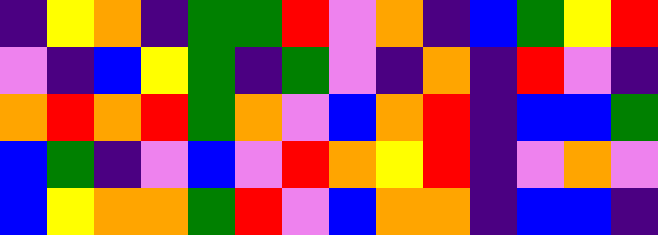[["indigo", "yellow", "orange", "indigo", "green", "green", "red", "violet", "orange", "indigo", "blue", "green", "yellow", "red"], ["violet", "indigo", "blue", "yellow", "green", "indigo", "green", "violet", "indigo", "orange", "indigo", "red", "violet", "indigo"], ["orange", "red", "orange", "red", "green", "orange", "violet", "blue", "orange", "red", "indigo", "blue", "blue", "green"], ["blue", "green", "indigo", "violet", "blue", "violet", "red", "orange", "yellow", "red", "indigo", "violet", "orange", "violet"], ["blue", "yellow", "orange", "orange", "green", "red", "violet", "blue", "orange", "orange", "indigo", "blue", "blue", "indigo"]]